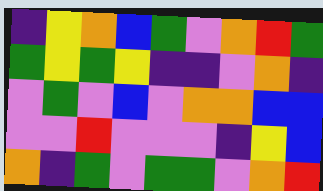[["indigo", "yellow", "orange", "blue", "green", "violet", "orange", "red", "green"], ["green", "yellow", "green", "yellow", "indigo", "indigo", "violet", "orange", "indigo"], ["violet", "green", "violet", "blue", "violet", "orange", "orange", "blue", "blue"], ["violet", "violet", "red", "violet", "violet", "violet", "indigo", "yellow", "blue"], ["orange", "indigo", "green", "violet", "green", "green", "violet", "orange", "red"]]